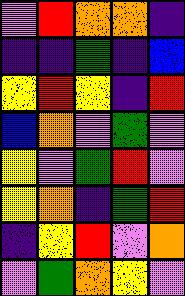[["violet", "red", "orange", "orange", "indigo"], ["indigo", "indigo", "green", "indigo", "blue"], ["yellow", "red", "yellow", "indigo", "red"], ["blue", "orange", "violet", "green", "violet"], ["yellow", "violet", "green", "red", "violet"], ["yellow", "orange", "indigo", "green", "red"], ["indigo", "yellow", "red", "violet", "orange"], ["violet", "green", "orange", "yellow", "violet"]]